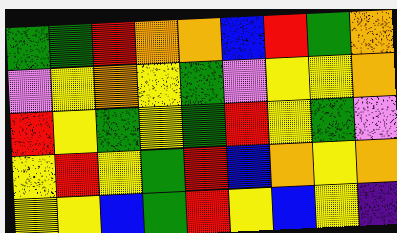[["green", "green", "red", "orange", "orange", "blue", "red", "green", "orange"], ["violet", "yellow", "orange", "yellow", "green", "violet", "yellow", "yellow", "orange"], ["red", "yellow", "green", "yellow", "green", "red", "yellow", "green", "violet"], ["yellow", "red", "yellow", "green", "red", "blue", "orange", "yellow", "orange"], ["yellow", "yellow", "blue", "green", "red", "yellow", "blue", "yellow", "indigo"]]